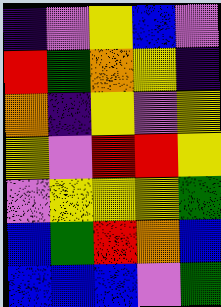[["indigo", "violet", "yellow", "blue", "violet"], ["red", "green", "orange", "yellow", "indigo"], ["orange", "indigo", "yellow", "violet", "yellow"], ["yellow", "violet", "red", "red", "yellow"], ["violet", "yellow", "yellow", "yellow", "green"], ["blue", "green", "red", "orange", "blue"], ["blue", "blue", "blue", "violet", "green"]]